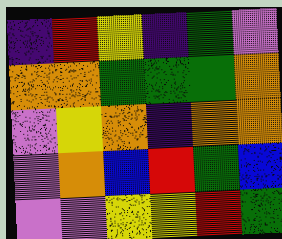[["indigo", "red", "yellow", "indigo", "green", "violet"], ["orange", "orange", "green", "green", "green", "orange"], ["violet", "yellow", "orange", "indigo", "orange", "orange"], ["violet", "orange", "blue", "red", "green", "blue"], ["violet", "violet", "yellow", "yellow", "red", "green"]]